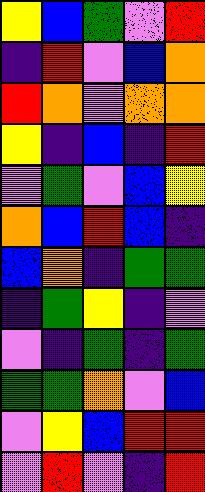[["yellow", "blue", "green", "violet", "red"], ["indigo", "red", "violet", "blue", "orange"], ["red", "orange", "violet", "orange", "orange"], ["yellow", "indigo", "blue", "indigo", "red"], ["violet", "green", "violet", "blue", "yellow"], ["orange", "blue", "red", "blue", "indigo"], ["blue", "orange", "indigo", "green", "green"], ["indigo", "green", "yellow", "indigo", "violet"], ["violet", "indigo", "green", "indigo", "green"], ["green", "green", "orange", "violet", "blue"], ["violet", "yellow", "blue", "red", "red"], ["violet", "red", "violet", "indigo", "red"]]